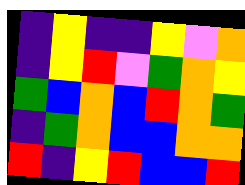[["indigo", "yellow", "indigo", "indigo", "yellow", "violet", "orange"], ["indigo", "yellow", "red", "violet", "green", "orange", "yellow"], ["green", "blue", "orange", "blue", "red", "orange", "green"], ["indigo", "green", "orange", "blue", "blue", "orange", "orange"], ["red", "indigo", "yellow", "red", "blue", "blue", "red"]]